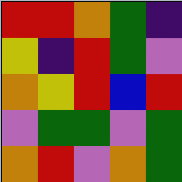[["red", "red", "orange", "green", "indigo"], ["yellow", "indigo", "red", "green", "violet"], ["orange", "yellow", "red", "blue", "red"], ["violet", "green", "green", "violet", "green"], ["orange", "red", "violet", "orange", "green"]]